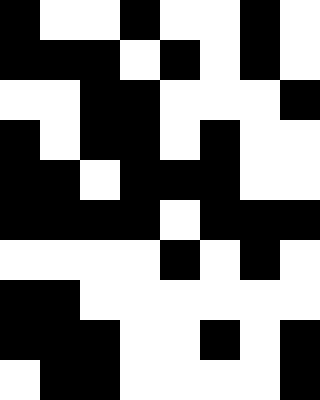[["black", "white", "white", "black", "white", "white", "black", "white"], ["black", "black", "black", "white", "black", "white", "black", "white"], ["white", "white", "black", "black", "white", "white", "white", "black"], ["black", "white", "black", "black", "white", "black", "white", "white"], ["black", "black", "white", "black", "black", "black", "white", "white"], ["black", "black", "black", "black", "white", "black", "black", "black"], ["white", "white", "white", "white", "black", "white", "black", "white"], ["black", "black", "white", "white", "white", "white", "white", "white"], ["black", "black", "black", "white", "white", "black", "white", "black"], ["white", "black", "black", "white", "white", "white", "white", "black"]]